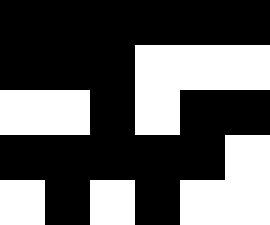[["black", "black", "black", "black", "black", "black"], ["black", "black", "black", "white", "white", "white"], ["white", "white", "black", "white", "black", "black"], ["black", "black", "black", "black", "black", "white"], ["white", "black", "white", "black", "white", "white"]]